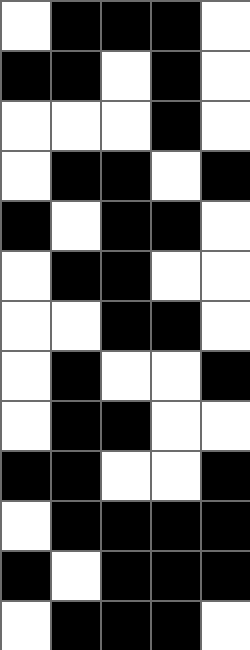[["white", "black", "black", "black", "white"], ["black", "black", "white", "black", "white"], ["white", "white", "white", "black", "white"], ["white", "black", "black", "white", "black"], ["black", "white", "black", "black", "white"], ["white", "black", "black", "white", "white"], ["white", "white", "black", "black", "white"], ["white", "black", "white", "white", "black"], ["white", "black", "black", "white", "white"], ["black", "black", "white", "white", "black"], ["white", "black", "black", "black", "black"], ["black", "white", "black", "black", "black"], ["white", "black", "black", "black", "white"]]